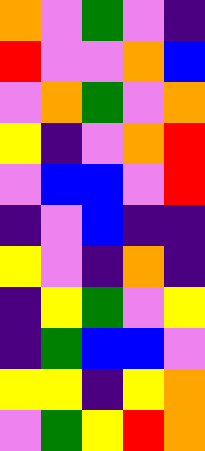[["orange", "violet", "green", "violet", "indigo"], ["red", "violet", "violet", "orange", "blue"], ["violet", "orange", "green", "violet", "orange"], ["yellow", "indigo", "violet", "orange", "red"], ["violet", "blue", "blue", "violet", "red"], ["indigo", "violet", "blue", "indigo", "indigo"], ["yellow", "violet", "indigo", "orange", "indigo"], ["indigo", "yellow", "green", "violet", "yellow"], ["indigo", "green", "blue", "blue", "violet"], ["yellow", "yellow", "indigo", "yellow", "orange"], ["violet", "green", "yellow", "red", "orange"]]